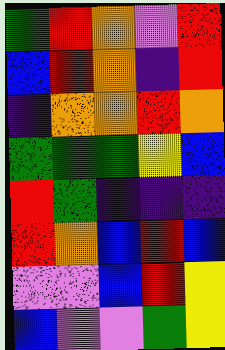[["green", "red", "orange", "violet", "red"], ["blue", "red", "orange", "indigo", "red"], ["indigo", "orange", "orange", "red", "orange"], ["green", "green", "green", "yellow", "blue"], ["red", "green", "indigo", "indigo", "indigo"], ["red", "orange", "blue", "red", "blue"], ["violet", "violet", "blue", "red", "yellow"], ["blue", "violet", "violet", "green", "yellow"]]